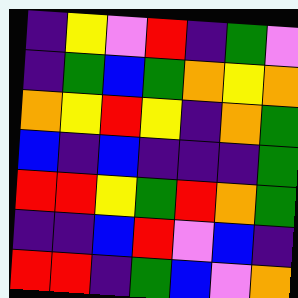[["indigo", "yellow", "violet", "red", "indigo", "green", "violet"], ["indigo", "green", "blue", "green", "orange", "yellow", "orange"], ["orange", "yellow", "red", "yellow", "indigo", "orange", "green"], ["blue", "indigo", "blue", "indigo", "indigo", "indigo", "green"], ["red", "red", "yellow", "green", "red", "orange", "green"], ["indigo", "indigo", "blue", "red", "violet", "blue", "indigo"], ["red", "red", "indigo", "green", "blue", "violet", "orange"]]